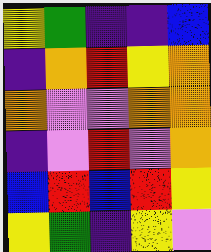[["yellow", "green", "indigo", "indigo", "blue"], ["indigo", "orange", "red", "yellow", "orange"], ["orange", "violet", "violet", "orange", "orange"], ["indigo", "violet", "red", "violet", "orange"], ["blue", "red", "blue", "red", "yellow"], ["yellow", "green", "indigo", "yellow", "violet"]]